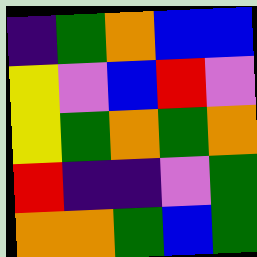[["indigo", "green", "orange", "blue", "blue"], ["yellow", "violet", "blue", "red", "violet"], ["yellow", "green", "orange", "green", "orange"], ["red", "indigo", "indigo", "violet", "green"], ["orange", "orange", "green", "blue", "green"]]